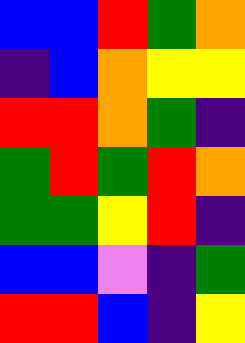[["blue", "blue", "red", "green", "orange"], ["indigo", "blue", "orange", "yellow", "yellow"], ["red", "red", "orange", "green", "indigo"], ["green", "red", "green", "red", "orange"], ["green", "green", "yellow", "red", "indigo"], ["blue", "blue", "violet", "indigo", "green"], ["red", "red", "blue", "indigo", "yellow"]]